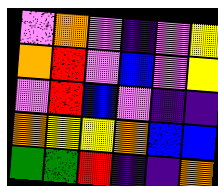[["violet", "orange", "violet", "indigo", "violet", "yellow"], ["orange", "red", "violet", "blue", "violet", "yellow"], ["violet", "red", "blue", "violet", "indigo", "indigo"], ["orange", "yellow", "yellow", "orange", "blue", "blue"], ["green", "green", "red", "indigo", "indigo", "orange"]]